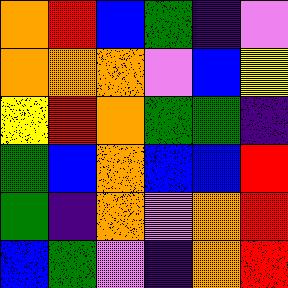[["orange", "red", "blue", "green", "indigo", "violet"], ["orange", "orange", "orange", "violet", "blue", "yellow"], ["yellow", "red", "orange", "green", "green", "indigo"], ["green", "blue", "orange", "blue", "blue", "red"], ["green", "indigo", "orange", "violet", "orange", "red"], ["blue", "green", "violet", "indigo", "orange", "red"]]